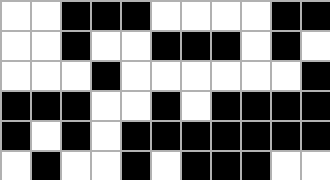[["white", "white", "black", "black", "black", "white", "white", "white", "white", "black", "black"], ["white", "white", "black", "white", "white", "black", "black", "black", "white", "black", "white"], ["white", "white", "white", "black", "white", "white", "white", "white", "white", "white", "black"], ["black", "black", "black", "white", "white", "black", "white", "black", "black", "black", "black"], ["black", "white", "black", "white", "black", "black", "black", "black", "black", "black", "black"], ["white", "black", "white", "white", "black", "white", "black", "black", "black", "white", "white"]]